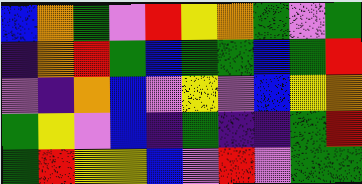[["blue", "orange", "green", "violet", "red", "yellow", "orange", "green", "violet", "green"], ["indigo", "orange", "red", "green", "blue", "green", "green", "blue", "green", "red"], ["violet", "indigo", "orange", "blue", "violet", "yellow", "violet", "blue", "yellow", "orange"], ["green", "yellow", "violet", "blue", "indigo", "green", "indigo", "indigo", "green", "red"], ["green", "red", "yellow", "yellow", "blue", "violet", "red", "violet", "green", "green"]]